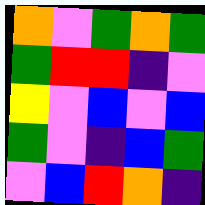[["orange", "violet", "green", "orange", "green"], ["green", "red", "red", "indigo", "violet"], ["yellow", "violet", "blue", "violet", "blue"], ["green", "violet", "indigo", "blue", "green"], ["violet", "blue", "red", "orange", "indigo"]]